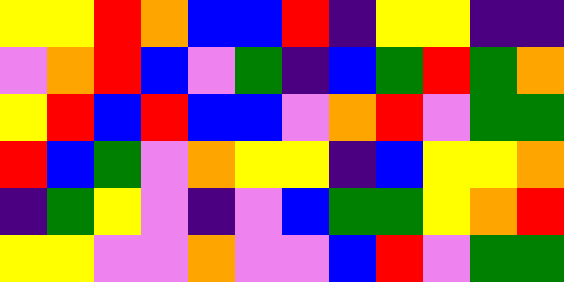[["yellow", "yellow", "red", "orange", "blue", "blue", "red", "indigo", "yellow", "yellow", "indigo", "indigo"], ["violet", "orange", "red", "blue", "violet", "green", "indigo", "blue", "green", "red", "green", "orange"], ["yellow", "red", "blue", "red", "blue", "blue", "violet", "orange", "red", "violet", "green", "green"], ["red", "blue", "green", "violet", "orange", "yellow", "yellow", "indigo", "blue", "yellow", "yellow", "orange"], ["indigo", "green", "yellow", "violet", "indigo", "violet", "blue", "green", "green", "yellow", "orange", "red"], ["yellow", "yellow", "violet", "violet", "orange", "violet", "violet", "blue", "red", "violet", "green", "green"]]